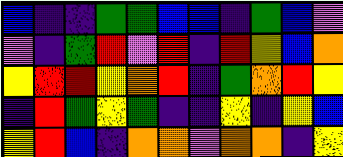[["blue", "indigo", "indigo", "green", "green", "blue", "blue", "indigo", "green", "blue", "violet"], ["violet", "indigo", "green", "red", "violet", "red", "indigo", "red", "yellow", "blue", "orange"], ["yellow", "red", "red", "yellow", "orange", "red", "indigo", "green", "orange", "red", "yellow"], ["indigo", "red", "green", "yellow", "green", "indigo", "indigo", "yellow", "indigo", "yellow", "blue"], ["yellow", "red", "blue", "indigo", "orange", "orange", "violet", "orange", "orange", "indigo", "yellow"]]